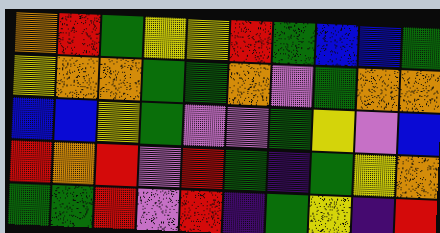[["orange", "red", "green", "yellow", "yellow", "red", "green", "blue", "blue", "green"], ["yellow", "orange", "orange", "green", "green", "orange", "violet", "green", "orange", "orange"], ["blue", "blue", "yellow", "green", "violet", "violet", "green", "yellow", "violet", "blue"], ["red", "orange", "red", "violet", "red", "green", "indigo", "green", "yellow", "orange"], ["green", "green", "red", "violet", "red", "indigo", "green", "yellow", "indigo", "red"]]